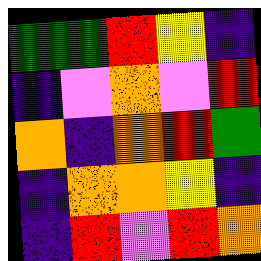[["green", "green", "red", "yellow", "indigo"], ["indigo", "violet", "orange", "violet", "red"], ["orange", "indigo", "orange", "red", "green"], ["indigo", "orange", "orange", "yellow", "indigo"], ["indigo", "red", "violet", "red", "orange"]]